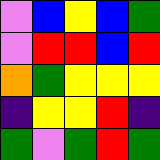[["violet", "blue", "yellow", "blue", "green"], ["violet", "red", "red", "blue", "red"], ["orange", "green", "yellow", "yellow", "yellow"], ["indigo", "yellow", "yellow", "red", "indigo"], ["green", "violet", "green", "red", "green"]]